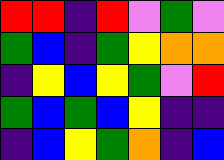[["red", "red", "indigo", "red", "violet", "green", "violet"], ["green", "blue", "indigo", "green", "yellow", "orange", "orange"], ["indigo", "yellow", "blue", "yellow", "green", "violet", "red"], ["green", "blue", "green", "blue", "yellow", "indigo", "indigo"], ["indigo", "blue", "yellow", "green", "orange", "indigo", "blue"]]